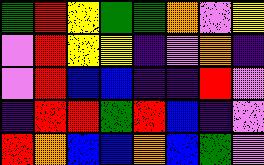[["green", "red", "yellow", "green", "green", "orange", "violet", "yellow"], ["violet", "red", "yellow", "yellow", "indigo", "violet", "orange", "indigo"], ["violet", "red", "blue", "blue", "indigo", "indigo", "red", "violet"], ["indigo", "red", "red", "green", "red", "blue", "indigo", "violet"], ["red", "orange", "blue", "blue", "orange", "blue", "green", "violet"]]